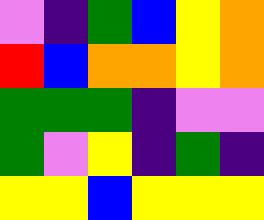[["violet", "indigo", "green", "blue", "yellow", "orange"], ["red", "blue", "orange", "orange", "yellow", "orange"], ["green", "green", "green", "indigo", "violet", "violet"], ["green", "violet", "yellow", "indigo", "green", "indigo"], ["yellow", "yellow", "blue", "yellow", "yellow", "yellow"]]